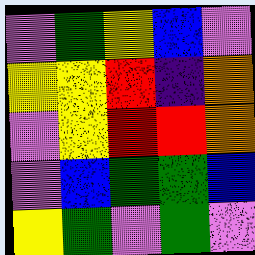[["violet", "green", "yellow", "blue", "violet"], ["yellow", "yellow", "red", "indigo", "orange"], ["violet", "yellow", "red", "red", "orange"], ["violet", "blue", "green", "green", "blue"], ["yellow", "green", "violet", "green", "violet"]]